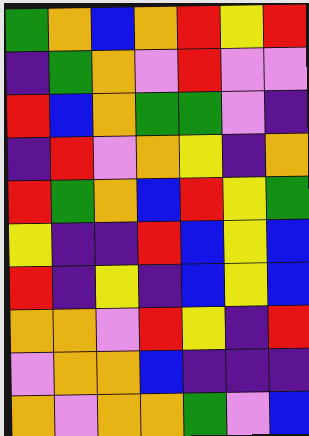[["green", "orange", "blue", "orange", "red", "yellow", "red"], ["indigo", "green", "orange", "violet", "red", "violet", "violet"], ["red", "blue", "orange", "green", "green", "violet", "indigo"], ["indigo", "red", "violet", "orange", "yellow", "indigo", "orange"], ["red", "green", "orange", "blue", "red", "yellow", "green"], ["yellow", "indigo", "indigo", "red", "blue", "yellow", "blue"], ["red", "indigo", "yellow", "indigo", "blue", "yellow", "blue"], ["orange", "orange", "violet", "red", "yellow", "indigo", "red"], ["violet", "orange", "orange", "blue", "indigo", "indigo", "indigo"], ["orange", "violet", "orange", "orange", "green", "violet", "blue"]]